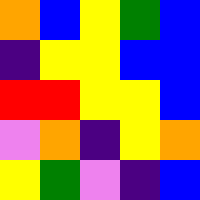[["orange", "blue", "yellow", "green", "blue"], ["indigo", "yellow", "yellow", "blue", "blue"], ["red", "red", "yellow", "yellow", "blue"], ["violet", "orange", "indigo", "yellow", "orange"], ["yellow", "green", "violet", "indigo", "blue"]]